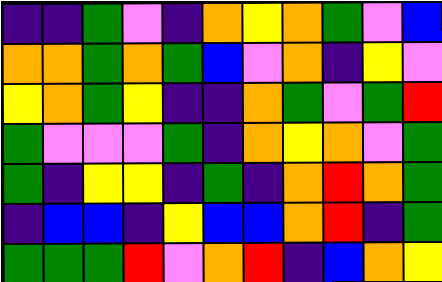[["indigo", "indigo", "green", "violet", "indigo", "orange", "yellow", "orange", "green", "violet", "blue"], ["orange", "orange", "green", "orange", "green", "blue", "violet", "orange", "indigo", "yellow", "violet"], ["yellow", "orange", "green", "yellow", "indigo", "indigo", "orange", "green", "violet", "green", "red"], ["green", "violet", "violet", "violet", "green", "indigo", "orange", "yellow", "orange", "violet", "green"], ["green", "indigo", "yellow", "yellow", "indigo", "green", "indigo", "orange", "red", "orange", "green"], ["indigo", "blue", "blue", "indigo", "yellow", "blue", "blue", "orange", "red", "indigo", "green"], ["green", "green", "green", "red", "violet", "orange", "red", "indigo", "blue", "orange", "yellow"]]